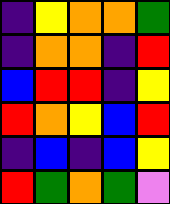[["indigo", "yellow", "orange", "orange", "green"], ["indigo", "orange", "orange", "indigo", "red"], ["blue", "red", "red", "indigo", "yellow"], ["red", "orange", "yellow", "blue", "red"], ["indigo", "blue", "indigo", "blue", "yellow"], ["red", "green", "orange", "green", "violet"]]